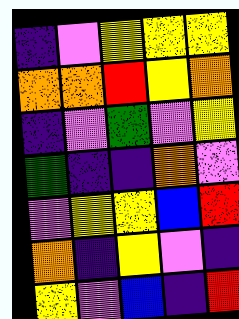[["indigo", "violet", "yellow", "yellow", "yellow"], ["orange", "orange", "red", "yellow", "orange"], ["indigo", "violet", "green", "violet", "yellow"], ["green", "indigo", "indigo", "orange", "violet"], ["violet", "yellow", "yellow", "blue", "red"], ["orange", "indigo", "yellow", "violet", "indigo"], ["yellow", "violet", "blue", "indigo", "red"]]